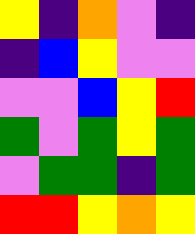[["yellow", "indigo", "orange", "violet", "indigo"], ["indigo", "blue", "yellow", "violet", "violet"], ["violet", "violet", "blue", "yellow", "red"], ["green", "violet", "green", "yellow", "green"], ["violet", "green", "green", "indigo", "green"], ["red", "red", "yellow", "orange", "yellow"]]